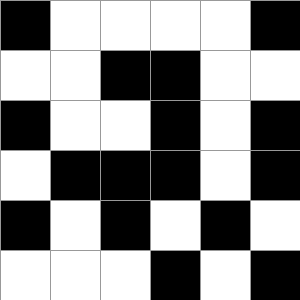[["black", "white", "white", "white", "white", "black"], ["white", "white", "black", "black", "white", "white"], ["black", "white", "white", "black", "white", "black"], ["white", "black", "black", "black", "white", "black"], ["black", "white", "black", "white", "black", "white"], ["white", "white", "white", "black", "white", "black"]]